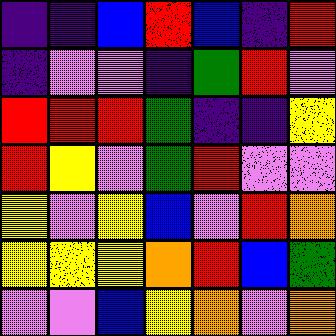[["indigo", "indigo", "blue", "red", "blue", "indigo", "red"], ["indigo", "violet", "violet", "indigo", "green", "red", "violet"], ["red", "red", "red", "green", "indigo", "indigo", "yellow"], ["red", "yellow", "violet", "green", "red", "violet", "violet"], ["yellow", "violet", "yellow", "blue", "violet", "red", "orange"], ["yellow", "yellow", "yellow", "orange", "red", "blue", "green"], ["violet", "violet", "blue", "yellow", "orange", "violet", "orange"]]